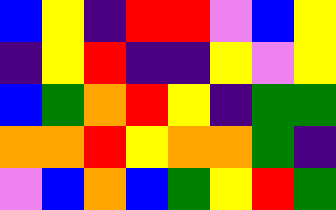[["blue", "yellow", "indigo", "red", "red", "violet", "blue", "yellow"], ["indigo", "yellow", "red", "indigo", "indigo", "yellow", "violet", "yellow"], ["blue", "green", "orange", "red", "yellow", "indigo", "green", "green"], ["orange", "orange", "red", "yellow", "orange", "orange", "green", "indigo"], ["violet", "blue", "orange", "blue", "green", "yellow", "red", "green"]]